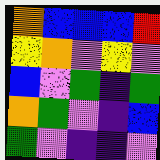[["orange", "blue", "blue", "blue", "red"], ["yellow", "orange", "violet", "yellow", "violet"], ["blue", "violet", "green", "indigo", "green"], ["orange", "green", "violet", "indigo", "blue"], ["green", "violet", "indigo", "indigo", "violet"]]